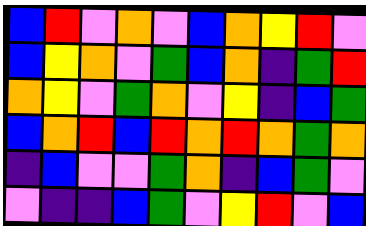[["blue", "red", "violet", "orange", "violet", "blue", "orange", "yellow", "red", "violet"], ["blue", "yellow", "orange", "violet", "green", "blue", "orange", "indigo", "green", "red"], ["orange", "yellow", "violet", "green", "orange", "violet", "yellow", "indigo", "blue", "green"], ["blue", "orange", "red", "blue", "red", "orange", "red", "orange", "green", "orange"], ["indigo", "blue", "violet", "violet", "green", "orange", "indigo", "blue", "green", "violet"], ["violet", "indigo", "indigo", "blue", "green", "violet", "yellow", "red", "violet", "blue"]]